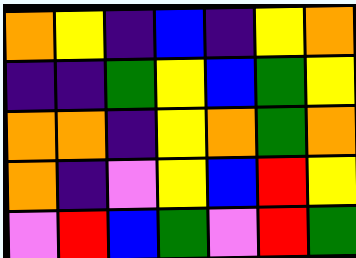[["orange", "yellow", "indigo", "blue", "indigo", "yellow", "orange"], ["indigo", "indigo", "green", "yellow", "blue", "green", "yellow"], ["orange", "orange", "indigo", "yellow", "orange", "green", "orange"], ["orange", "indigo", "violet", "yellow", "blue", "red", "yellow"], ["violet", "red", "blue", "green", "violet", "red", "green"]]